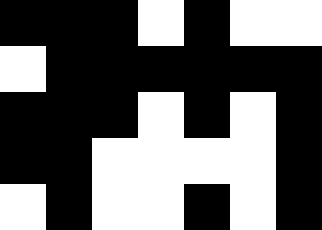[["black", "black", "black", "white", "black", "white", "white"], ["white", "black", "black", "black", "black", "black", "black"], ["black", "black", "black", "white", "black", "white", "black"], ["black", "black", "white", "white", "white", "white", "black"], ["white", "black", "white", "white", "black", "white", "black"]]